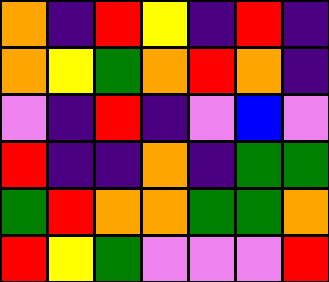[["orange", "indigo", "red", "yellow", "indigo", "red", "indigo"], ["orange", "yellow", "green", "orange", "red", "orange", "indigo"], ["violet", "indigo", "red", "indigo", "violet", "blue", "violet"], ["red", "indigo", "indigo", "orange", "indigo", "green", "green"], ["green", "red", "orange", "orange", "green", "green", "orange"], ["red", "yellow", "green", "violet", "violet", "violet", "red"]]